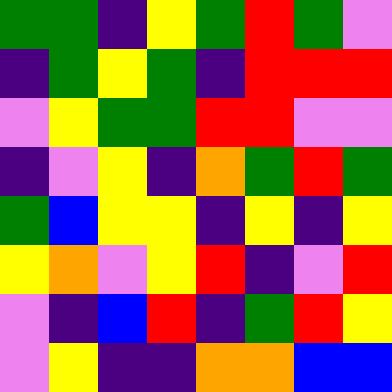[["green", "green", "indigo", "yellow", "green", "red", "green", "violet"], ["indigo", "green", "yellow", "green", "indigo", "red", "red", "red"], ["violet", "yellow", "green", "green", "red", "red", "violet", "violet"], ["indigo", "violet", "yellow", "indigo", "orange", "green", "red", "green"], ["green", "blue", "yellow", "yellow", "indigo", "yellow", "indigo", "yellow"], ["yellow", "orange", "violet", "yellow", "red", "indigo", "violet", "red"], ["violet", "indigo", "blue", "red", "indigo", "green", "red", "yellow"], ["violet", "yellow", "indigo", "indigo", "orange", "orange", "blue", "blue"]]